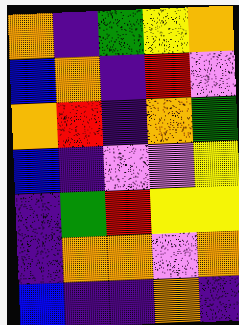[["orange", "indigo", "green", "yellow", "orange"], ["blue", "orange", "indigo", "red", "violet"], ["orange", "red", "indigo", "orange", "green"], ["blue", "indigo", "violet", "violet", "yellow"], ["indigo", "green", "red", "yellow", "yellow"], ["indigo", "orange", "orange", "violet", "orange"], ["blue", "indigo", "indigo", "orange", "indigo"]]